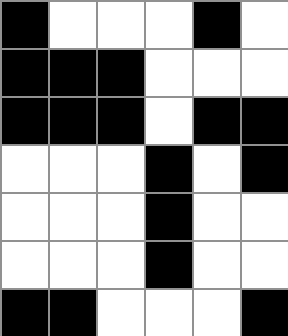[["black", "white", "white", "white", "black", "white"], ["black", "black", "black", "white", "white", "white"], ["black", "black", "black", "white", "black", "black"], ["white", "white", "white", "black", "white", "black"], ["white", "white", "white", "black", "white", "white"], ["white", "white", "white", "black", "white", "white"], ["black", "black", "white", "white", "white", "black"]]